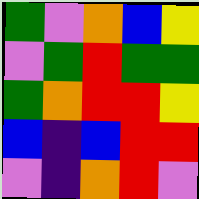[["green", "violet", "orange", "blue", "yellow"], ["violet", "green", "red", "green", "green"], ["green", "orange", "red", "red", "yellow"], ["blue", "indigo", "blue", "red", "red"], ["violet", "indigo", "orange", "red", "violet"]]